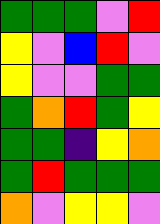[["green", "green", "green", "violet", "red"], ["yellow", "violet", "blue", "red", "violet"], ["yellow", "violet", "violet", "green", "green"], ["green", "orange", "red", "green", "yellow"], ["green", "green", "indigo", "yellow", "orange"], ["green", "red", "green", "green", "green"], ["orange", "violet", "yellow", "yellow", "violet"]]